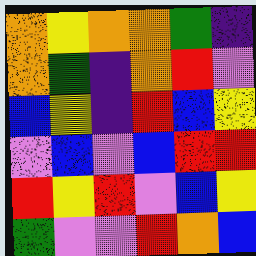[["orange", "yellow", "orange", "orange", "green", "indigo"], ["orange", "green", "indigo", "orange", "red", "violet"], ["blue", "yellow", "indigo", "red", "blue", "yellow"], ["violet", "blue", "violet", "blue", "red", "red"], ["red", "yellow", "red", "violet", "blue", "yellow"], ["green", "violet", "violet", "red", "orange", "blue"]]